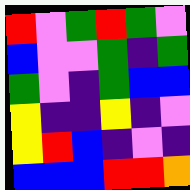[["red", "violet", "green", "red", "green", "violet"], ["blue", "violet", "violet", "green", "indigo", "green"], ["green", "violet", "indigo", "green", "blue", "blue"], ["yellow", "indigo", "indigo", "yellow", "indigo", "violet"], ["yellow", "red", "blue", "indigo", "violet", "indigo"], ["blue", "blue", "blue", "red", "red", "orange"]]